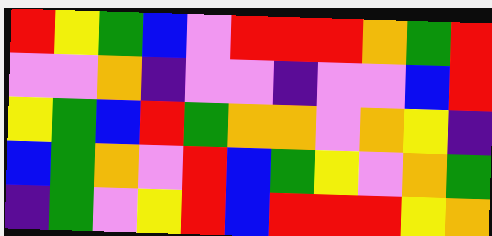[["red", "yellow", "green", "blue", "violet", "red", "red", "red", "orange", "green", "red"], ["violet", "violet", "orange", "indigo", "violet", "violet", "indigo", "violet", "violet", "blue", "red"], ["yellow", "green", "blue", "red", "green", "orange", "orange", "violet", "orange", "yellow", "indigo"], ["blue", "green", "orange", "violet", "red", "blue", "green", "yellow", "violet", "orange", "green"], ["indigo", "green", "violet", "yellow", "red", "blue", "red", "red", "red", "yellow", "orange"]]